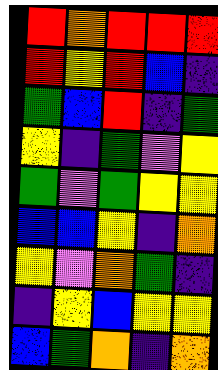[["red", "orange", "red", "red", "red"], ["red", "yellow", "red", "blue", "indigo"], ["green", "blue", "red", "indigo", "green"], ["yellow", "indigo", "green", "violet", "yellow"], ["green", "violet", "green", "yellow", "yellow"], ["blue", "blue", "yellow", "indigo", "orange"], ["yellow", "violet", "orange", "green", "indigo"], ["indigo", "yellow", "blue", "yellow", "yellow"], ["blue", "green", "orange", "indigo", "orange"]]